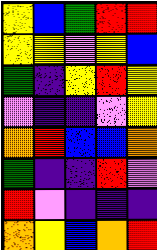[["yellow", "blue", "green", "red", "red"], ["yellow", "yellow", "violet", "yellow", "blue"], ["green", "indigo", "yellow", "red", "yellow"], ["violet", "indigo", "indigo", "violet", "yellow"], ["orange", "red", "blue", "blue", "orange"], ["green", "indigo", "indigo", "red", "violet"], ["red", "violet", "indigo", "indigo", "indigo"], ["orange", "yellow", "blue", "orange", "red"]]